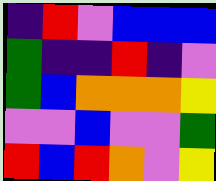[["indigo", "red", "violet", "blue", "blue", "blue"], ["green", "indigo", "indigo", "red", "indigo", "violet"], ["green", "blue", "orange", "orange", "orange", "yellow"], ["violet", "violet", "blue", "violet", "violet", "green"], ["red", "blue", "red", "orange", "violet", "yellow"]]